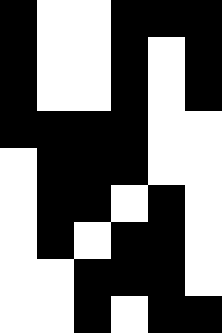[["black", "white", "white", "black", "black", "black"], ["black", "white", "white", "black", "white", "black"], ["black", "white", "white", "black", "white", "black"], ["black", "black", "black", "black", "white", "white"], ["white", "black", "black", "black", "white", "white"], ["white", "black", "black", "white", "black", "white"], ["white", "black", "white", "black", "black", "white"], ["white", "white", "black", "black", "black", "white"], ["white", "white", "black", "white", "black", "black"]]